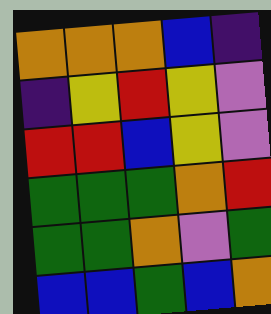[["orange", "orange", "orange", "blue", "indigo"], ["indigo", "yellow", "red", "yellow", "violet"], ["red", "red", "blue", "yellow", "violet"], ["green", "green", "green", "orange", "red"], ["green", "green", "orange", "violet", "green"], ["blue", "blue", "green", "blue", "orange"]]